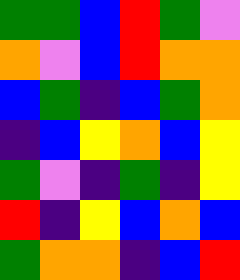[["green", "green", "blue", "red", "green", "violet"], ["orange", "violet", "blue", "red", "orange", "orange"], ["blue", "green", "indigo", "blue", "green", "orange"], ["indigo", "blue", "yellow", "orange", "blue", "yellow"], ["green", "violet", "indigo", "green", "indigo", "yellow"], ["red", "indigo", "yellow", "blue", "orange", "blue"], ["green", "orange", "orange", "indigo", "blue", "red"]]